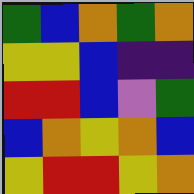[["green", "blue", "orange", "green", "orange"], ["yellow", "yellow", "blue", "indigo", "indigo"], ["red", "red", "blue", "violet", "green"], ["blue", "orange", "yellow", "orange", "blue"], ["yellow", "red", "red", "yellow", "orange"]]